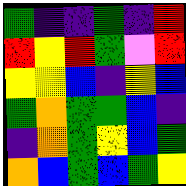[["green", "indigo", "indigo", "green", "indigo", "red"], ["red", "yellow", "red", "green", "violet", "red"], ["yellow", "yellow", "blue", "indigo", "yellow", "blue"], ["green", "orange", "green", "green", "blue", "indigo"], ["indigo", "orange", "green", "yellow", "blue", "green"], ["orange", "blue", "green", "blue", "green", "yellow"]]